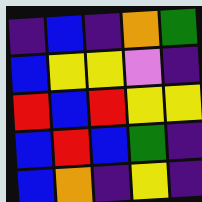[["indigo", "blue", "indigo", "orange", "green"], ["blue", "yellow", "yellow", "violet", "indigo"], ["red", "blue", "red", "yellow", "yellow"], ["blue", "red", "blue", "green", "indigo"], ["blue", "orange", "indigo", "yellow", "indigo"]]